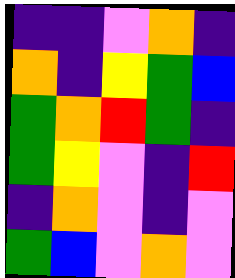[["indigo", "indigo", "violet", "orange", "indigo"], ["orange", "indigo", "yellow", "green", "blue"], ["green", "orange", "red", "green", "indigo"], ["green", "yellow", "violet", "indigo", "red"], ["indigo", "orange", "violet", "indigo", "violet"], ["green", "blue", "violet", "orange", "violet"]]